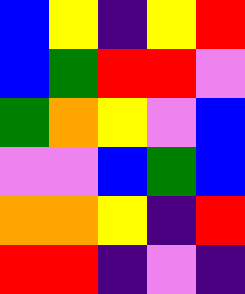[["blue", "yellow", "indigo", "yellow", "red"], ["blue", "green", "red", "red", "violet"], ["green", "orange", "yellow", "violet", "blue"], ["violet", "violet", "blue", "green", "blue"], ["orange", "orange", "yellow", "indigo", "red"], ["red", "red", "indigo", "violet", "indigo"]]